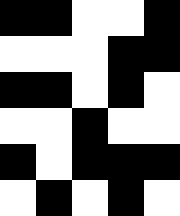[["black", "black", "white", "white", "black"], ["white", "white", "white", "black", "black"], ["black", "black", "white", "black", "white"], ["white", "white", "black", "white", "white"], ["black", "white", "black", "black", "black"], ["white", "black", "white", "black", "white"]]